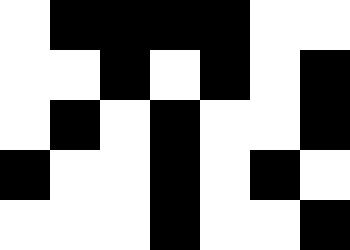[["white", "black", "black", "black", "black", "white", "white"], ["white", "white", "black", "white", "black", "white", "black"], ["white", "black", "white", "black", "white", "white", "black"], ["black", "white", "white", "black", "white", "black", "white"], ["white", "white", "white", "black", "white", "white", "black"]]